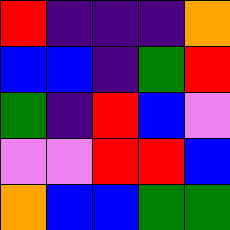[["red", "indigo", "indigo", "indigo", "orange"], ["blue", "blue", "indigo", "green", "red"], ["green", "indigo", "red", "blue", "violet"], ["violet", "violet", "red", "red", "blue"], ["orange", "blue", "blue", "green", "green"]]